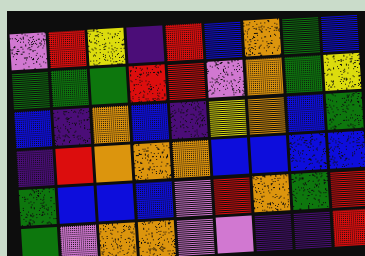[["violet", "red", "yellow", "indigo", "red", "blue", "orange", "green", "blue"], ["green", "green", "green", "red", "red", "violet", "orange", "green", "yellow"], ["blue", "indigo", "orange", "blue", "indigo", "yellow", "orange", "blue", "green"], ["indigo", "red", "orange", "orange", "orange", "blue", "blue", "blue", "blue"], ["green", "blue", "blue", "blue", "violet", "red", "orange", "green", "red"], ["green", "violet", "orange", "orange", "violet", "violet", "indigo", "indigo", "red"]]